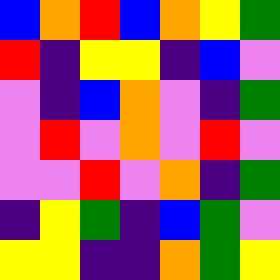[["blue", "orange", "red", "blue", "orange", "yellow", "green"], ["red", "indigo", "yellow", "yellow", "indigo", "blue", "violet"], ["violet", "indigo", "blue", "orange", "violet", "indigo", "green"], ["violet", "red", "violet", "orange", "violet", "red", "violet"], ["violet", "violet", "red", "violet", "orange", "indigo", "green"], ["indigo", "yellow", "green", "indigo", "blue", "green", "violet"], ["yellow", "yellow", "indigo", "indigo", "orange", "green", "yellow"]]